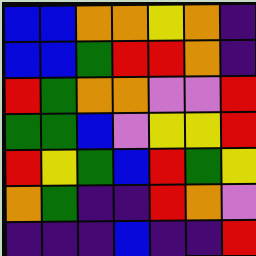[["blue", "blue", "orange", "orange", "yellow", "orange", "indigo"], ["blue", "blue", "green", "red", "red", "orange", "indigo"], ["red", "green", "orange", "orange", "violet", "violet", "red"], ["green", "green", "blue", "violet", "yellow", "yellow", "red"], ["red", "yellow", "green", "blue", "red", "green", "yellow"], ["orange", "green", "indigo", "indigo", "red", "orange", "violet"], ["indigo", "indigo", "indigo", "blue", "indigo", "indigo", "red"]]